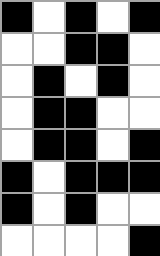[["black", "white", "black", "white", "black"], ["white", "white", "black", "black", "white"], ["white", "black", "white", "black", "white"], ["white", "black", "black", "white", "white"], ["white", "black", "black", "white", "black"], ["black", "white", "black", "black", "black"], ["black", "white", "black", "white", "white"], ["white", "white", "white", "white", "black"]]